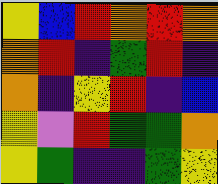[["yellow", "blue", "red", "orange", "red", "orange"], ["orange", "red", "indigo", "green", "red", "indigo"], ["orange", "indigo", "yellow", "red", "indigo", "blue"], ["yellow", "violet", "red", "green", "green", "orange"], ["yellow", "green", "indigo", "indigo", "green", "yellow"]]